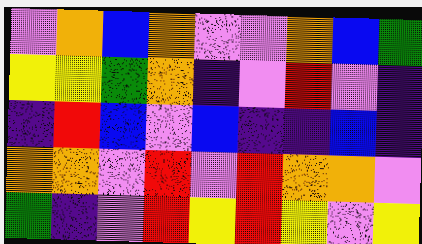[["violet", "orange", "blue", "orange", "violet", "violet", "orange", "blue", "green"], ["yellow", "yellow", "green", "orange", "indigo", "violet", "red", "violet", "indigo"], ["indigo", "red", "blue", "violet", "blue", "indigo", "indigo", "blue", "indigo"], ["orange", "orange", "violet", "red", "violet", "red", "orange", "orange", "violet"], ["green", "indigo", "violet", "red", "yellow", "red", "yellow", "violet", "yellow"]]